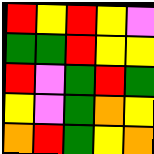[["red", "yellow", "red", "yellow", "violet"], ["green", "green", "red", "yellow", "yellow"], ["red", "violet", "green", "red", "green"], ["yellow", "violet", "green", "orange", "yellow"], ["orange", "red", "green", "yellow", "orange"]]